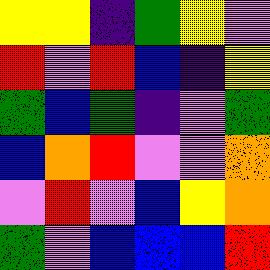[["yellow", "yellow", "indigo", "green", "yellow", "violet"], ["red", "violet", "red", "blue", "indigo", "yellow"], ["green", "blue", "green", "indigo", "violet", "green"], ["blue", "orange", "red", "violet", "violet", "orange"], ["violet", "red", "violet", "blue", "yellow", "orange"], ["green", "violet", "blue", "blue", "blue", "red"]]